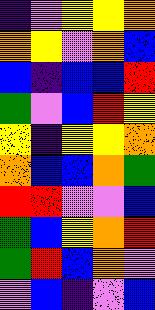[["indigo", "violet", "yellow", "yellow", "orange"], ["orange", "yellow", "violet", "orange", "blue"], ["blue", "indigo", "blue", "blue", "red"], ["green", "violet", "blue", "red", "yellow"], ["yellow", "indigo", "yellow", "yellow", "orange"], ["orange", "blue", "blue", "orange", "green"], ["red", "red", "violet", "violet", "blue"], ["green", "blue", "yellow", "orange", "red"], ["green", "red", "blue", "orange", "violet"], ["violet", "blue", "indigo", "violet", "blue"]]